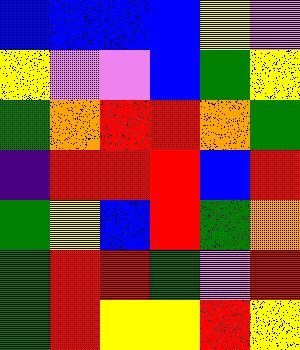[["blue", "blue", "blue", "blue", "yellow", "violet"], ["yellow", "violet", "violet", "blue", "green", "yellow"], ["green", "orange", "red", "red", "orange", "green"], ["indigo", "red", "red", "red", "blue", "red"], ["green", "yellow", "blue", "red", "green", "orange"], ["green", "red", "red", "green", "violet", "red"], ["green", "red", "yellow", "yellow", "red", "yellow"]]